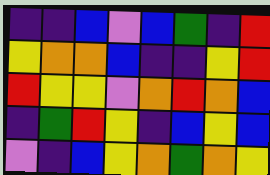[["indigo", "indigo", "blue", "violet", "blue", "green", "indigo", "red"], ["yellow", "orange", "orange", "blue", "indigo", "indigo", "yellow", "red"], ["red", "yellow", "yellow", "violet", "orange", "red", "orange", "blue"], ["indigo", "green", "red", "yellow", "indigo", "blue", "yellow", "blue"], ["violet", "indigo", "blue", "yellow", "orange", "green", "orange", "yellow"]]